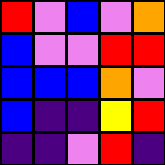[["red", "violet", "blue", "violet", "orange"], ["blue", "violet", "violet", "red", "red"], ["blue", "blue", "blue", "orange", "violet"], ["blue", "indigo", "indigo", "yellow", "red"], ["indigo", "indigo", "violet", "red", "indigo"]]